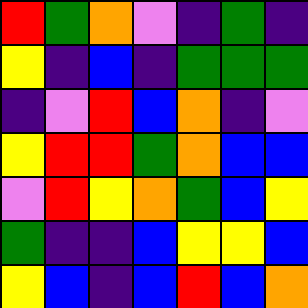[["red", "green", "orange", "violet", "indigo", "green", "indigo"], ["yellow", "indigo", "blue", "indigo", "green", "green", "green"], ["indigo", "violet", "red", "blue", "orange", "indigo", "violet"], ["yellow", "red", "red", "green", "orange", "blue", "blue"], ["violet", "red", "yellow", "orange", "green", "blue", "yellow"], ["green", "indigo", "indigo", "blue", "yellow", "yellow", "blue"], ["yellow", "blue", "indigo", "blue", "red", "blue", "orange"]]